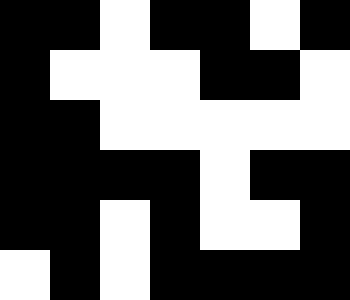[["black", "black", "white", "black", "black", "white", "black"], ["black", "white", "white", "white", "black", "black", "white"], ["black", "black", "white", "white", "white", "white", "white"], ["black", "black", "black", "black", "white", "black", "black"], ["black", "black", "white", "black", "white", "white", "black"], ["white", "black", "white", "black", "black", "black", "black"]]